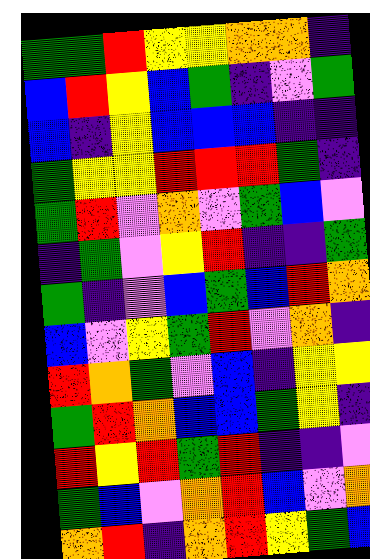[["green", "green", "red", "yellow", "yellow", "orange", "orange", "indigo"], ["blue", "red", "yellow", "blue", "green", "indigo", "violet", "green"], ["blue", "indigo", "yellow", "blue", "blue", "blue", "indigo", "indigo"], ["green", "yellow", "yellow", "red", "red", "red", "green", "indigo"], ["green", "red", "violet", "orange", "violet", "green", "blue", "violet"], ["indigo", "green", "violet", "yellow", "red", "indigo", "indigo", "green"], ["green", "indigo", "violet", "blue", "green", "blue", "red", "orange"], ["blue", "violet", "yellow", "green", "red", "violet", "orange", "indigo"], ["red", "orange", "green", "violet", "blue", "indigo", "yellow", "yellow"], ["green", "red", "orange", "blue", "blue", "green", "yellow", "indigo"], ["red", "yellow", "red", "green", "red", "indigo", "indigo", "violet"], ["green", "blue", "violet", "orange", "red", "blue", "violet", "orange"], ["orange", "red", "indigo", "orange", "red", "yellow", "green", "blue"]]